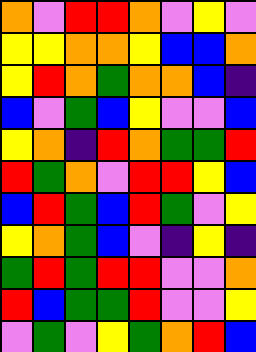[["orange", "violet", "red", "red", "orange", "violet", "yellow", "violet"], ["yellow", "yellow", "orange", "orange", "yellow", "blue", "blue", "orange"], ["yellow", "red", "orange", "green", "orange", "orange", "blue", "indigo"], ["blue", "violet", "green", "blue", "yellow", "violet", "violet", "blue"], ["yellow", "orange", "indigo", "red", "orange", "green", "green", "red"], ["red", "green", "orange", "violet", "red", "red", "yellow", "blue"], ["blue", "red", "green", "blue", "red", "green", "violet", "yellow"], ["yellow", "orange", "green", "blue", "violet", "indigo", "yellow", "indigo"], ["green", "red", "green", "red", "red", "violet", "violet", "orange"], ["red", "blue", "green", "green", "red", "violet", "violet", "yellow"], ["violet", "green", "violet", "yellow", "green", "orange", "red", "blue"]]